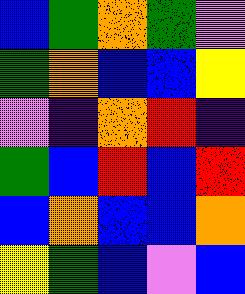[["blue", "green", "orange", "green", "violet"], ["green", "orange", "blue", "blue", "yellow"], ["violet", "indigo", "orange", "red", "indigo"], ["green", "blue", "red", "blue", "red"], ["blue", "orange", "blue", "blue", "orange"], ["yellow", "green", "blue", "violet", "blue"]]